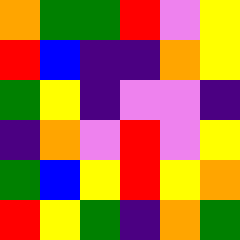[["orange", "green", "green", "red", "violet", "yellow"], ["red", "blue", "indigo", "indigo", "orange", "yellow"], ["green", "yellow", "indigo", "violet", "violet", "indigo"], ["indigo", "orange", "violet", "red", "violet", "yellow"], ["green", "blue", "yellow", "red", "yellow", "orange"], ["red", "yellow", "green", "indigo", "orange", "green"]]